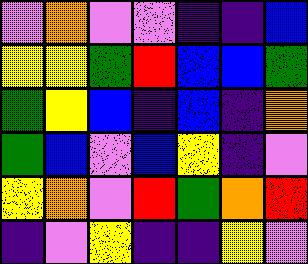[["violet", "orange", "violet", "violet", "indigo", "indigo", "blue"], ["yellow", "yellow", "green", "red", "blue", "blue", "green"], ["green", "yellow", "blue", "indigo", "blue", "indigo", "orange"], ["green", "blue", "violet", "blue", "yellow", "indigo", "violet"], ["yellow", "orange", "violet", "red", "green", "orange", "red"], ["indigo", "violet", "yellow", "indigo", "indigo", "yellow", "violet"]]